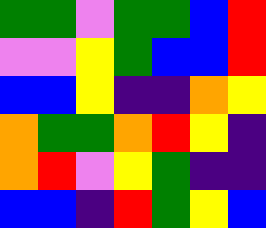[["green", "green", "violet", "green", "green", "blue", "red"], ["violet", "violet", "yellow", "green", "blue", "blue", "red"], ["blue", "blue", "yellow", "indigo", "indigo", "orange", "yellow"], ["orange", "green", "green", "orange", "red", "yellow", "indigo"], ["orange", "red", "violet", "yellow", "green", "indigo", "indigo"], ["blue", "blue", "indigo", "red", "green", "yellow", "blue"]]